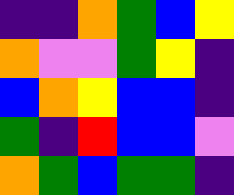[["indigo", "indigo", "orange", "green", "blue", "yellow"], ["orange", "violet", "violet", "green", "yellow", "indigo"], ["blue", "orange", "yellow", "blue", "blue", "indigo"], ["green", "indigo", "red", "blue", "blue", "violet"], ["orange", "green", "blue", "green", "green", "indigo"]]